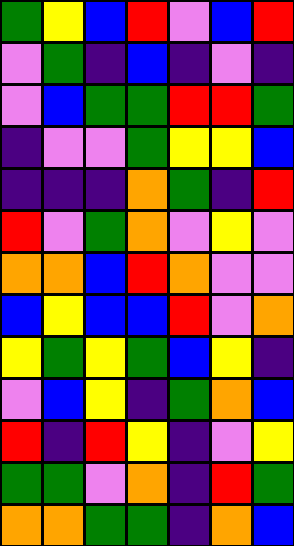[["green", "yellow", "blue", "red", "violet", "blue", "red"], ["violet", "green", "indigo", "blue", "indigo", "violet", "indigo"], ["violet", "blue", "green", "green", "red", "red", "green"], ["indigo", "violet", "violet", "green", "yellow", "yellow", "blue"], ["indigo", "indigo", "indigo", "orange", "green", "indigo", "red"], ["red", "violet", "green", "orange", "violet", "yellow", "violet"], ["orange", "orange", "blue", "red", "orange", "violet", "violet"], ["blue", "yellow", "blue", "blue", "red", "violet", "orange"], ["yellow", "green", "yellow", "green", "blue", "yellow", "indigo"], ["violet", "blue", "yellow", "indigo", "green", "orange", "blue"], ["red", "indigo", "red", "yellow", "indigo", "violet", "yellow"], ["green", "green", "violet", "orange", "indigo", "red", "green"], ["orange", "orange", "green", "green", "indigo", "orange", "blue"]]